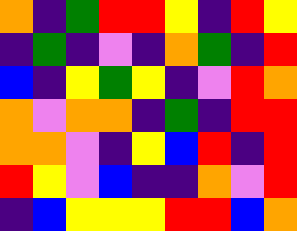[["orange", "indigo", "green", "red", "red", "yellow", "indigo", "red", "yellow"], ["indigo", "green", "indigo", "violet", "indigo", "orange", "green", "indigo", "red"], ["blue", "indigo", "yellow", "green", "yellow", "indigo", "violet", "red", "orange"], ["orange", "violet", "orange", "orange", "indigo", "green", "indigo", "red", "red"], ["orange", "orange", "violet", "indigo", "yellow", "blue", "red", "indigo", "red"], ["red", "yellow", "violet", "blue", "indigo", "indigo", "orange", "violet", "red"], ["indigo", "blue", "yellow", "yellow", "yellow", "red", "red", "blue", "orange"]]